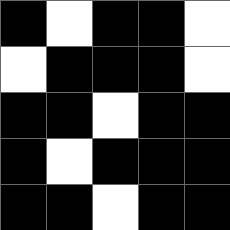[["black", "white", "black", "black", "white"], ["white", "black", "black", "black", "white"], ["black", "black", "white", "black", "black"], ["black", "white", "black", "black", "black"], ["black", "black", "white", "black", "black"]]